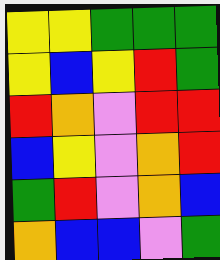[["yellow", "yellow", "green", "green", "green"], ["yellow", "blue", "yellow", "red", "green"], ["red", "orange", "violet", "red", "red"], ["blue", "yellow", "violet", "orange", "red"], ["green", "red", "violet", "orange", "blue"], ["orange", "blue", "blue", "violet", "green"]]